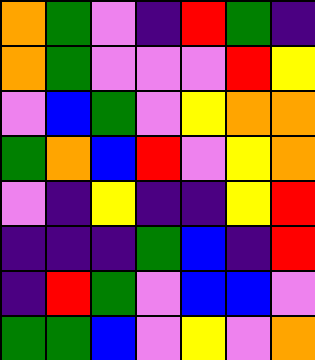[["orange", "green", "violet", "indigo", "red", "green", "indigo"], ["orange", "green", "violet", "violet", "violet", "red", "yellow"], ["violet", "blue", "green", "violet", "yellow", "orange", "orange"], ["green", "orange", "blue", "red", "violet", "yellow", "orange"], ["violet", "indigo", "yellow", "indigo", "indigo", "yellow", "red"], ["indigo", "indigo", "indigo", "green", "blue", "indigo", "red"], ["indigo", "red", "green", "violet", "blue", "blue", "violet"], ["green", "green", "blue", "violet", "yellow", "violet", "orange"]]